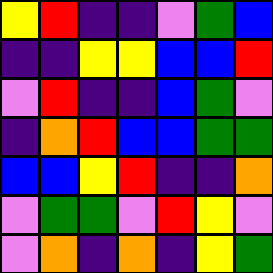[["yellow", "red", "indigo", "indigo", "violet", "green", "blue"], ["indigo", "indigo", "yellow", "yellow", "blue", "blue", "red"], ["violet", "red", "indigo", "indigo", "blue", "green", "violet"], ["indigo", "orange", "red", "blue", "blue", "green", "green"], ["blue", "blue", "yellow", "red", "indigo", "indigo", "orange"], ["violet", "green", "green", "violet", "red", "yellow", "violet"], ["violet", "orange", "indigo", "orange", "indigo", "yellow", "green"]]